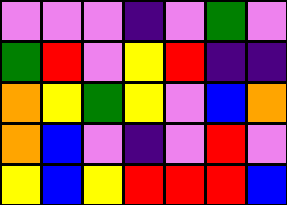[["violet", "violet", "violet", "indigo", "violet", "green", "violet"], ["green", "red", "violet", "yellow", "red", "indigo", "indigo"], ["orange", "yellow", "green", "yellow", "violet", "blue", "orange"], ["orange", "blue", "violet", "indigo", "violet", "red", "violet"], ["yellow", "blue", "yellow", "red", "red", "red", "blue"]]